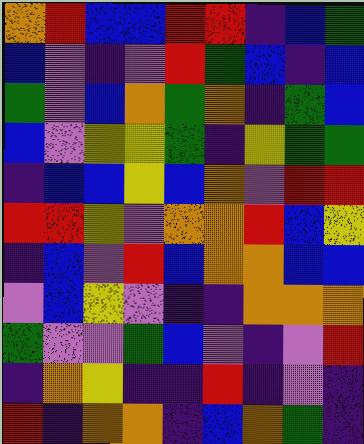[["orange", "red", "blue", "blue", "red", "red", "indigo", "blue", "green"], ["blue", "violet", "indigo", "violet", "red", "green", "blue", "indigo", "blue"], ["green", "violet", "blue", "orange", "green", "orange", "indigo", "green", "blue"], ["blue", "violet", "yellow", "yellow", "green", "indigo", "yellow", "green", "green"], ["indigo", "blue", "blue", "yellow", "blue", "orange", "violet", "red", "red"], ["red", "red", "yellow", "violet", "orange", "orange", "red", "blue", "yellow"], ["indigo", "blue", "violet", "red", "blue", "orange", "orange", "blue", "blue"], ["violet", "blue", "yellow", "violet", "indigo", "indigo", "orange", "orange", "orange"], ["green", "violet", "violet", "green", "blue", "violet", "indigo", "violet", "red"], ["indigo", "orange", "yellow", "indigo", "indigo", "red", "indigo", "violet", "indigo"], ["red", "indigo", "orange", "orange", "indigo", "blue", "orange", "green", "indigo"]]